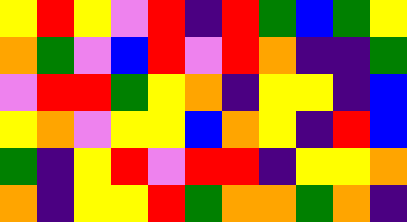[["yellow", "red", "yellow", "violet", "red", "indigo", "red", "green", "blue", "green", "yellow"], ["orange", "green", "violet", "blue", "red", "violet", "red", "orange", "indigo", "indigo", "green"], ["violet", "red", "red", "green", "yellow", "orange", "indigo", "yellow", "yellow", "indigo", "blue"], ["yellow", "orange", "violet", "yellow", "yellow", "blue", "orange", "yellow", "indigo", "red", "blue"], ["green", "indigo", "yellow", "red", "violet", "red", "red", "indigo", "yellow", "yellow", "orange"], ["orange", "indigo", "yellow", "yellow", "red", "green", "orange", "orange", "green", "orange", "indigo"]]